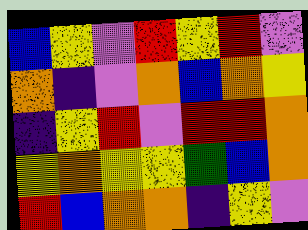[["blue", "yellow", "violet", "red", "yellow", "red", "violet"], ["orange", "indigo", "violet", "orange", "blue", "orange", "yellow"], ["indigo", "yellow", "red", "violet", "red", "red", "orange"], ["yellow", "orange", "yellow", "yellow", "green", "blue", "orange"], ["red", "blue", "orange", "orange", "indigo", "yellow", "violet"]]